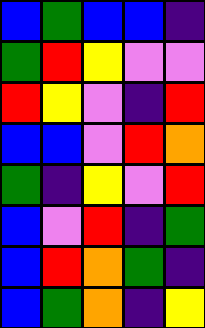[["blue", "green", "blue", "blue", "indigo"], ["green", "red", "yellow", "violet", "violet"], ["red", "yellow", "violet", "indigo", "red"], ["blue", "blue", "violet", "red", "orange"], ["green", "indigo", "yellow", "violet", "red"], ["blue", "violet", "red", "indigo", "green"], ["blue", "red", "orange", "green", "indigo"], ["blue", "green", "orange", "indigo", "yellow"]]